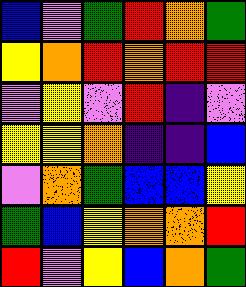[["blue", "violet", "green", "red", "orange", "green"], ["yellow", "orange", "red", "orange", "red", "red"], ["violet", "yellow", "violet", "red", "indigo", "violet"], ["yellow", "yellow", "orange", "indigo", "indigo", "blue"], ["violet", "orange", "green", "blue", "blue", "yellow"], ["green", "blue", "yellow", "orange", "orange", "red"], ["red", "violet", "yellow", "blue", "orange", "green"]]